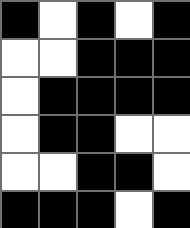[["black", "white", "black", "white", "black"], ["white", "white", "black", "black", "black"], ["white", "black", "black", "black", "black"], ["white", "black", "black", "white", "white"], ["white", "white", "black", "black", "white"], ["black", "black", "black", "white", "black"]]